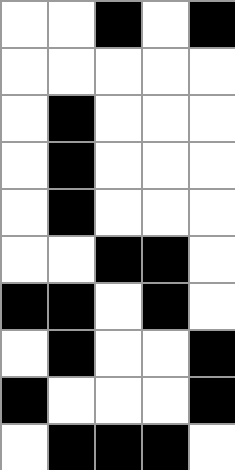[["white", "white", "black", "white", "black"], ["white", "white", "white", "white", "white"], ["white", "black", "white", "white", "white"], ["white", "black", "white", "white", "white"], ["white", "black", "white", "white", "white"], ["white", "white", "black", "black", "white"], ["black", "black", "white", "black", "white"], ["white", "black", "white", "white", "black"], ["black", "white", "white", "white", "black"], ["white", "black", "black", "black", "white"]]